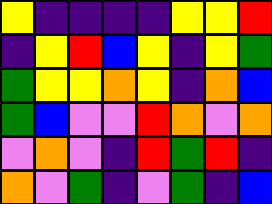[["yellow", "indigo", "indigo", "indigo", "indigo", "yellow", "yellow", "red"], ["indigo", "yellow", "red", "blue", "yellow", "indigo", "yellow", "green"], ["green", "yellow", "yellow", "orange", "yellow", "indigo", "orange", "blue"], ["green", "blue", "violet", "violet", "red", "orange", "violet", "orange"], ["violet", "orange", "violet", "indigo", "red", "green", "red", "indigo"], ["orange", "violet", "green", "indigo", "violet", "green", "indigo", "blue"]]